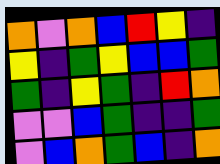[["orange", "violet", "orange", "blue", "red", "yellow", "indigo"], ["yellow", "indigo", "green", "yellow", "blue", "blue", "green"], ["green", "indigo", "yellow", "green", "indigo", "red", "orange"], ["violet", "violet", "blue", "green", "indigo", "indigo", "green"], ["violet", "blue", "orange", "green", "blue", "indigo", "orange"]]